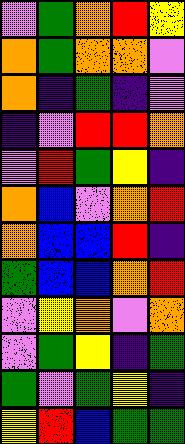[["violet", "green", "orange", "red", "yellow"], ["orange", "green", "orange", "orange", "violet"], ["orange", "indigo", "green", "indigo", "violet"], ["indigo", "violet", "red", "red", "orange"], ["violet", "red", "green", "yellow", "indigo"], ["orange", "blue", "violet", "orange", "red"], ["orange", "blue", "blue", "red", "indigo"], ["green", "blue", "blue", "orange", "red"], ["violet", "yellow", "orange", "violet", "orange"], ["violet", "green", "yellow", "indigo", "green"], ["green", "violet", "green", "yellow", "indigo"], ["yellow", "red", "blue", "green", "green"]]